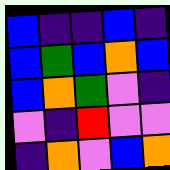[["blue", "indigo", "indigo", "blue", "indigo"], ["blue", "green", "blue", "orange", "blue"], ["blue", "orange", "green", "violet", "indigo"], ["violet", "indigo", "red", "violet", "violet"], ["indigo", "orange", "violet", "blue", "orange"]]